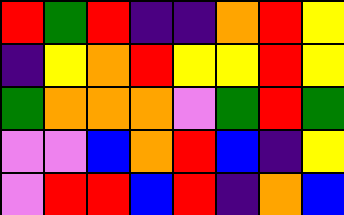[["red", "green", "red", "indigo", "indigo", "orange", "red", "yellow"], ["indigo", "yellow", "orange", "red", "yellow", "yellow", "red", "yellow"], ["green", "orange", "orange", "orange", "violet", "green", "red", "green"], ["violet", "violet", "blue", "orange", "red", "blue", "indigo", "yellow"], ["violet", "red", "red", "blue", "red", "indigo", "orange", "blue"]]